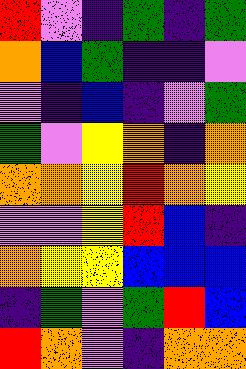[["red", "violet", "indigo", "green", "indigo", "green"], ["orange", "blue", "green", "indigo", "indigo", "violet"], ["violet", "indigo", "blue", "indigo", "violet", "green"], ["green", "violet", "yellow", "orange", "indigo", "orange"], ["orange", "orange", "yellow", "red", "orange", "yellow"], ["violet", "violet", "yellow", "red", "blue", "indigo"], ["orange", "yellow", "yellow", "blue", "blue", "blue"], ["indigo", "green", "violet", "green", "red", "blue"], ["red", "orange", "violet", "indigo", "orange", "orange"]]